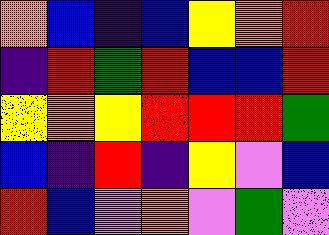[["orange", "blue", "indigo", "blue", "yellow", "orange", "red"], ["indigo", "red", "green", "red", "blue", "blue", "red"], ["yellow", "orange", "yellow", "red", "red", "red", "green"], ["blue", "indigo", "red", "indigo", "yellow", "violet", "blue"], ["red", "blue", "violet", "orange", "violet", "green", "violet"]]